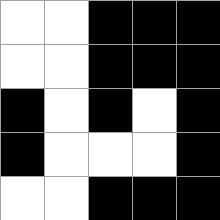[["white", "white", "black", "black", "black"], ["white", "white", "black", "black", "black"], ["black", "white", "black", "white", "black"], ["black", "white", "white", "white", "black"], ["white", "white", "black", "black", "black"]]